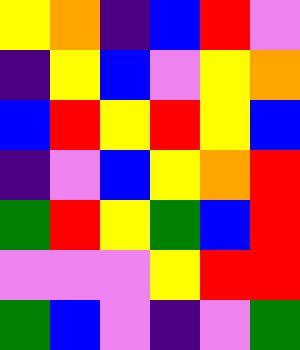[["yellow", "orange", "indigo", "blue", "red", "violet"], ["indigo", "yellow", "blue", "violet", "yellow", "orange"], ["blue", "red", "yellow", "red", "yellow", "blue"], ["indigo", "violet", "blue", "yellow", "orange", "red"], ["green", "red", "yellow", "green", "blue", "red"], ["violet", "violet", "violet", "yellow", "red", "red"], ["green", "blue", "violet", "indigo", "violet", "green"]]